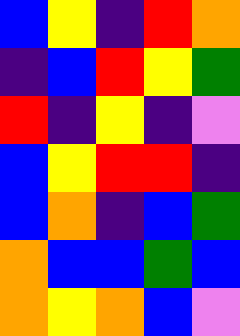[["blue", "yellow", "indigo", "red", "orange"], ["indigo", "blue", "red", "yellow", "green"], ["red", "indigo", "yellow", "indigo", "violet"], ["blue", "yellow", "red", "red", "indigo"], ["blue", "orange", "indigo", "blue", "green"], ["orange", "blue", "blue", "green", "blue"], ["orange", "yellow", "orange", "blue", "violet"]]